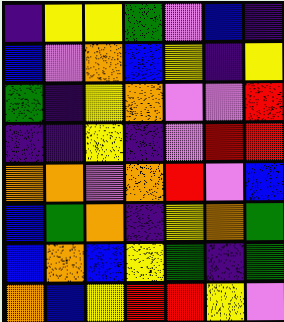[["indigo", "yellow", "yellow", "green", "violet", "blue", "indigo"], ["blue", "violet", "orange", "blue", "yellow", "indigo", "yellow"], ["green", "indigo", "yellow", "orange", "violet", "violet", "red"], ["indigo", "indigo", "yellow", "indigo", "violet", "red", "red"], ["orange", "orange", "violet", "orange", "red", "violet", "blue"], ["blue", "green", "orange", "indigo", "yellow", "orange", "green"], ["blue", "orange", "blue", "yellow", "green", "indigo", "green"], ["orange", "blue", "yellow", "red", "red", "yellow", "violet"]]